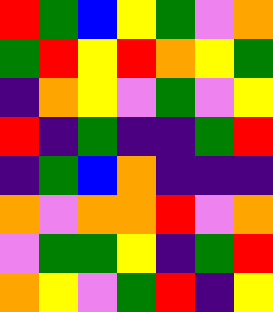[["red", "green", "blue", "yellow", "green", "violet", "orange"], ["green", "red", "yellow", "red", "orange", "yellow", "green"], ["indigo", "orange", "yellow", "violet", "green", "violet", "yellow"], ["red", "indigo", "green", "indigo", "indigo", "green", "red"], ["indigo", "green", "blue", "orange", "indigo", "indigo", "indigo"], ["orange", "violet", "orange", "orange", "red", "violet", "orange"], ["violet", "green", "green", "yellow", "indigo", "green", "red"], ["orange", "yellow", "violet", "green", "red", "indigo", "yellow"]]